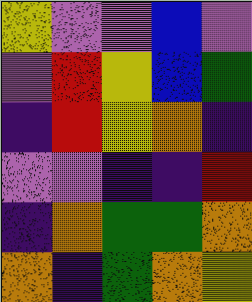[["yellow", "violet", "violet", "blue", "violet"], ["violet", "red", "yellow", "blue", "green"], ["indigo", "red", "yellow", "orange", "indigo"], ["violet", "violet", "indigo", "indigo", "red"], ["indigo", "orange", "green", "green", "orange"], ["orange", "indigo", "green", "orange", "yellow"]]